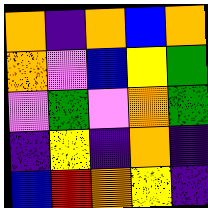[["orange", "indigo", "orange", "blue", "orange"], ["orange", "violet", "blue", "yellow", "green"], ["violet", "green", "violet", "orange", "green"], ["indigo", "yellow", "indigo", "orange", "indigo"], ["blue", "red", "orange", "yellow", "indigo"]]